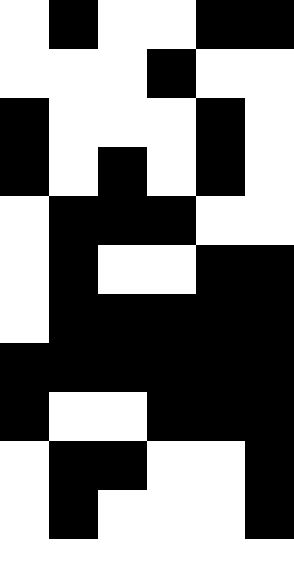[["white", "black", "white", "white", "black", "black"], ["white", "white", "white", "black", "white", "white"], ["black", "white", "white", "white", "black", "white"], ["black", "white", "black", "white", "black", "white"], ["white", "black", "black", "black", "white", "white"], ["white", "black", "white", "white", "black", "black"], ["white", "black", "black", "black", "black", "black"], ["black", "black", "black", "black", "black", "black"], ["black", "white", "white", "black", "black", "black"], ["white", "black", "black", "white", "white", "black"], ["white", "black", "white", "white", "white", "black"], ["white", "white", "white", "white", "white", "white"]]